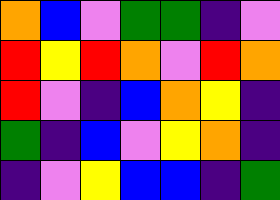[["orange", "blue", "violet", "green", "green", "indigo", "violet"], ["red", "yellow", "red", "orange", "violet", "red", "orange"], ["red", "violet", "indigo", "blue", "orange", "yellow", "indigo"], ["green", "indigo", "blue", "violet", "yellow", "orange", "indigo"], ["indigo", "violet", "yellow", "blue", "blue", "indigo", "green"]]